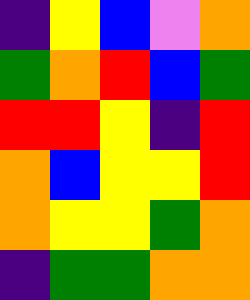[["indigo", "yellow", "blue", "violet", "orange"], ["green", "orange", "red", "blue", "green"], ["red", "red", "yellow", "indigo", "red"], ["orange", "blue", "yellow", "yellow", "red"], ["orange", "yellow", "yellow", "green", "orange"], ["indigo", "green", "green", "orange", "orange"]]